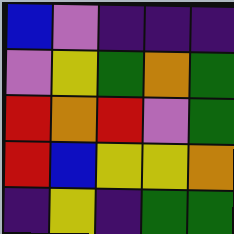[["blue", "violet", "indigo", "indigo", "indigo"], ["violet", "yellow", "green", "orange", "green"], ["red", "orange", "red", "violet", "green"], ["red", "blue", "yellow", "yellow", "orange"], ["indigo", "yellow", "indigo", "green", "green"]]